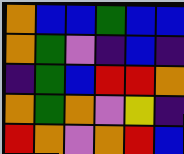[["orange", "blue", "blue", "green", "blue", "blue"], ["orange", "green", "violet", "indigo", "blue", "indigo"], ["indigo", "green", "blue", "red", "red", "orange"], ["orange", "green", "orange", "violet", "yellow", "indigo"], ["red", "orange", "violet", "orange", "red", "blue"]]